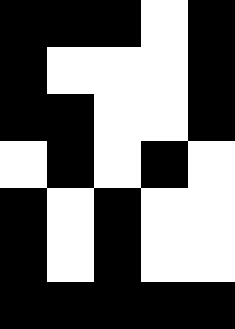[["black", "black", "black", "white", "black"], ["black", "white", "white", "white", "black"], ["black", "black", "white", "white", "black"], ["white", "black", "white", "black", "white"], ["black", "white", "black", "white", "white"], ["black", "white", "black", "white", "white"], ["black", "black", "black", "black", "black"]]